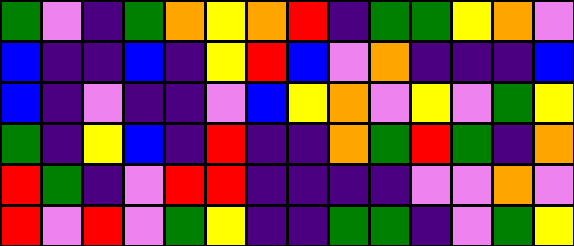[["green", "violet", "indigo", "green", "orange", "yellow", "orange", "red", "indigo", "green", "green", "yellow", "orange", "violet"], ["blue", "indigo", "indigo", "blue", "indigo", "yellow", "red", "blue", "violet", "orange", "indigo", "indigo", "indigo", "blue"], ["blue", "indigo", "violet", "indigo", "indigo", "violet", "blue", "yellow", "orange", "violet", "yellow", "violet", "green", "yellow"], ["green", "indigo", "yellow", "blue", "indigo", "red", "indigo", "indigo", "orange", "green", "red", "green", "indigo", "orange"], ["red", "green", "indigo", "violet", "red", "red", "indigo", "indigo", "indigo", "indigo", "violet", "violet", "orange", "violet"], ["red", "violet", "red", "violet", "green", "yellow", "indigo", "indigo", "green", "green", "indigo", "violet", "green", "yellow"]]